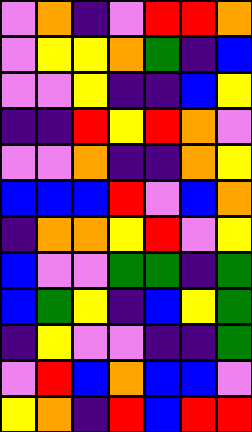[["violet", "orange", "indigo", "violet", "red", "red", "orange"], ["violet", "yellow", "yellow", "orange", "green", "indigo", "blue"], ["violet", "violet", "yellow", "indigo", "indigo", "blue", "yellow"], ["indigo", "indigo", "red", "yellow", "red", "orange", "violet"], ["violet", "violet", "orange", "indigo", "indigo", "orange", "yellow"], ["blue", "blue", "blue", "red", "violet", "blue", "orange"], ["indigo", "orange", "orange", "yellow", "red", "violet", "yellow"], ["blue", "violet", "violet", "green", "green", "indigo", "green"], ["blue", "green", "yellow", "indigo", "blue", "yellow", "green"], ["indigo", "yellow", "violet", "violet", "indigo", "indigo", "green"], ["violet", "red", "blue", "orange", "blue", "blue", "violet"], ["yellow", "orange", "indigo", "red", "blue", "red", "red"]]